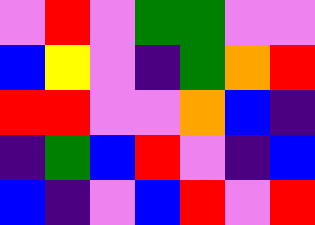[["violet", "red", "violet", "green", "green", "violet", "violet"], ["blue", "yellow", "violet", "indigo", "green", "orange", "red"], ["red", "red", "violet", "violet", "orange", "blue", "indigo"], ["indigo", "green", "blue", "red", "violet", "indigo", "blue"], ["blue", "indigo", "violet", "blue", "red", "violet", "red"]]